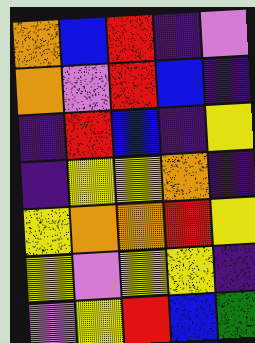[["orange", "blue", "red", "indigo", "violet"], ["orange", "violet", "red", "blue", "indigo"], ["indigo", "red", "blue", "indigo", "yellow"], ["indigo", "yellow", "yellow", "orange", "indigo"], ["yellow", "orange", "orange", "red", "yellow"], ["yellow", "violet", "yellow", "yellow", "indigo"], ["violet", "yellow", "red", "blue", "green"]]